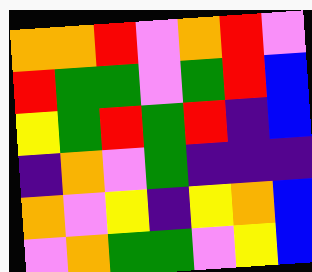[["orange", "orange", "red", "violet", "orange", "red", "violet"], ["red", "green", "green", "violet", "green", "red", "blue"], ["yellow", "green", "red", "green", "red", "indigo", "blue"], ["indigo", "orange", "violet", "green", "indigo", "indigo", "indigo"], ["orange", "violet", "yellow", "indigo", "yellow", "orange", "blue"], ["violet", "orange", "green", "green", "violet", "yellow", "blue"]]